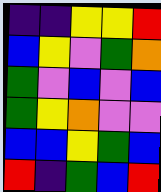[["indigo", "indigo", "yellow", "yellow", "red"], ["blue", "yellow", "violet", "green", "orange"], ["green", "violet", "blue", "violet", "blue"], ["green", "yellow", "orange", "violet", "violet"], ["blue", "blue", "yellow", "green", "blue"], ["red", "indigo", "green", "blue", "red"]]